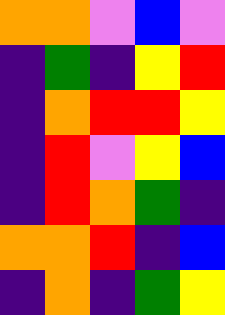[["orange", "orange", "violet", "blue", "violet"], ["indigo", "green", "indigo", "yellow", "red"], ["indigo", "orange", "red", "red", "yellow"], ["indigo", "red", "violet", "yellow", "blue"], ["indigo", "red", "orange", "green", "indigo"], ["orange", "orange", "red", "indigo", "blue"], ["indigo", "orange", "indigo", "green", "yellow"]]